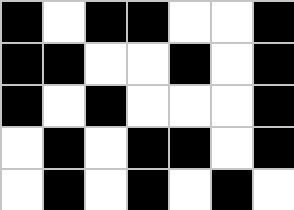[["black", "white", "black", "black", "white", "white", "black"], ["black", "black", "white", "white", "black", "white", "black"], ["black", "white", "black", "white", "white", "white", "black"], ["white", "black", "white", "black", "black", "white", "black"], ["white", "black", "white", "black", "white", "black", "white"]]